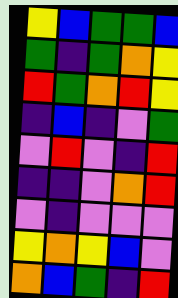[["yellow", "blue", "green", "green", "blue"], ["green", "indigo", "green", "orange", "yellow"], ["red", "green", "orange", "red", "yellow"], ["indigo", "blue", "indigo", "violet", "green"], ["violet", "red", "violet", "indigo", "red"], ["indigo", "indigo", "violet", "orange", "red"], ["violet", "indigo", "violet", "violet", "violet"], ["yellow", "orange", "yellow", "blue", "violet"], ["orange", "blue", "green", "indigo", "red"]]